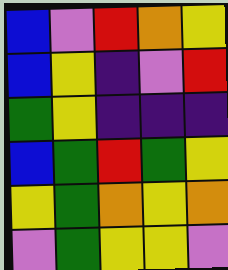[["blue", "violet", "red", "orange", "yellow"], ["blue", "yellow", "indigo", "violet", "red"], ["green", "yellow", "indigo", "indigo", "indigo"], ["blue", "green", "red", "green", "yellow"], ["yellow", "green", "orange", "yellow", "orange"], ["violet", "green", "yellow", "yellow", "violet"]]